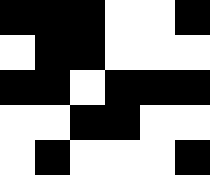[["black", "black", "black", "white", "white", "black"], ["white", "black", "black", "white", "white", "white"], ["black", "black", "white", "black", "black", "black"], ["white", "white", "black", "black", "white", "white"], ["white", "black", "white", "white", "white", "black"]]